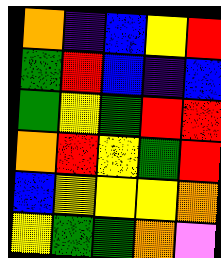[["orange", "indigo", "blue", "yellow", "red"], ["green", "red", "blue", "indigo", "blue"], ["green", "yellow", "green", "red", "red"], ["orange", "red", "yellow", "green", "red"], ["blue", "yellow", "yellow", "yellow", "orange"], ["yellow", "green", "green", "orange", "violet"]]